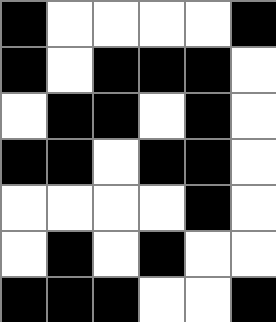[["black", "white", "white", "white", "white", "black"], ["black", "white", "black", "black", "black", "white"], ["white", "black", "black", "white", "black", "white"], ["black", "black", "white", "black", "black", "white"], ["white", "white", "white", "white", "black", "white"], ["white", "black", "white", "black", "white", "white"], ["black", "black", "black", "white", "white", "black"]]